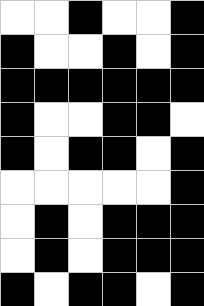[["white", "white", "black", "white", "white", "black"], ["black", "white", "white", "black", "white", "black"], ["black", "black", "black", "black", "black", "black"], ["black", "white", "white", "black", "black", "white"], ["black", "white", "black", "black", "white", "black"], ["white", "white", "white", "white", "white", "black"], ["white", "black", "white", "black", "black", "black"], ["white", "black", "white", "black", "black", "black"], ["black", "white", "black", "black", "white", "black"]]